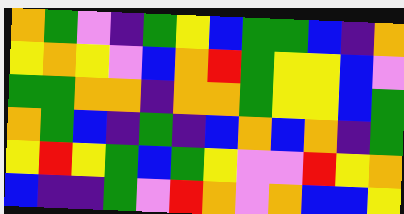[["orange", "green", "violet", "indigo", "green", "yellow", "blue", "green", "green", "blue", "indigo", "orange"], ["yellow", "orange", "yellow", "violet", "blue", "orange", "red", "green", "yellow", "yellow", "blue", "violet"], ["green", "green", "orange", "orange", "indigo", "orange", "orange", "green", "yellow", "yellow", "blue", "green"], ["orange", "green", "blue", "indigo", "green", "indigo", "blue", "orange", "blue", "orange", "indigo", "green"], ["yellow", "red", "yellow", "green", "blue", "green", "yellow", "violet", "violet", "red", "yellow", "orange"], ["blue", "indigo", "indigo", "green", "violet", "red", "orange", "violet", "orange", "blue", "blue", "yellow"]]